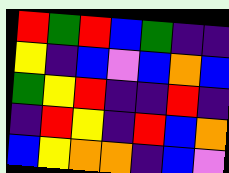[["red", "green", "red", "blue", "green", "indigo", "indigo"], ["yellow", "indigo", "blue", "violet", "blue", "orange", "blue"], ["green", "yellow", "red", "indigo", "indigo", "red", "indigo"], ["indigo", "red", "yellow", "indigo", "red", "blue", "orange"], ["blue", "yellow", "orange", "orange", "indigo", "blue", "violet"]]